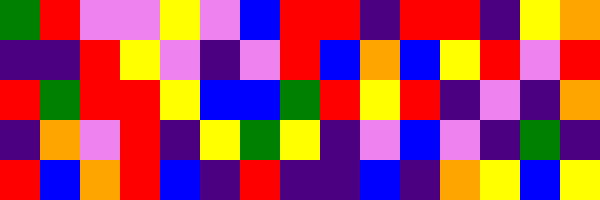[["green", "red", "violet", "violet", "yellow", "violet", "blue", "red", "red", "indigo", "red", "red", "indigo", "yellow", "orange"], ["indigo", "indigo", "red", "yellow", "violet", "indigo", "violet", "red", "blue", "orange", "blue", "yellow", "red", "violet", "red"], ["red", "green", "red", "red", "yellow", "blue", "blue", "green", "red", "yellow", "red", "indigo", "violet", "indigo", "orange"], ["indigo", "orange", "violet", "red", "indigo", "yellow", "green", "yellow", "indigo", "violet", "blue", "violet", "indigo", "green", "indigo"], ["red", "blue", "orange", "red", "blue", "indigo", "red", "indigo", "indigo", "blue", "indigo", "orange", "yellow", "blue", "yellow"]]